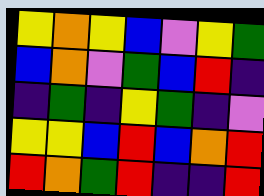[["yellow", "orange", "yellow", "blue", "violet", "yellow", "green"], ["blue", "orange", "violet", "green", "blue", "red", "indigo"], ["indigo", "green", "indigo", "yellow", "green", "indigo", "violet"], ["yellow", "yellow", "blue", "red", "blue", "orange", "red"], ["red", "orange", "green", "red", "indigo", "indigo", "red"]]